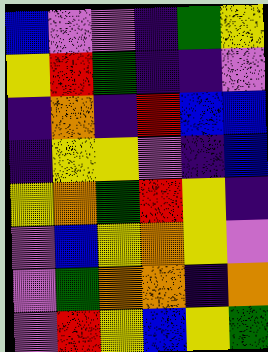[["blue", "violet", "violet", "indigo", "green", "yellow"], ["yellow", "red", "green", "indigo", "indigo", "violet"], ["indigo", "orange", "indigo", "red", "blue", "blue"], ["indigo", "yellow", "yellow", "violet", "indigo", "blue"], ["yellow", "orange", "green", "red", "yellow", "indigo"], ["violet", "blue", "yellow", "orange", "yellow", "violet"], ["violet", "green", "orange", "orange", "indigo", "orange"], ["violet", "red", "yellow", "blue", "yellow", "green"]]